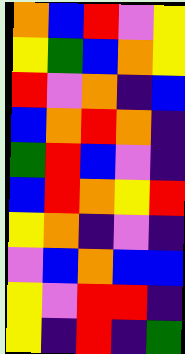[["orange", "blue", "red", "violet", "yellow"], ["yellow", "green", "blue", "orange", "yellow"], ["red", "violet", "orange", "indigo", "blue"], ["blue", "orange", "red", "orange", "indigo"], ["green", "red", "blue", "violet", "indigo"], ["blue", "red", "orange", "yellow", "red"], ["yellow", "orange", "indigo", "violet", "indigo"], ["violet", "blue", "orange", "blue", "blue"], ["yellow", "violet", "red", "red", "indigo"], ["yellow", "indigo", "red", "indigo", "green"]]